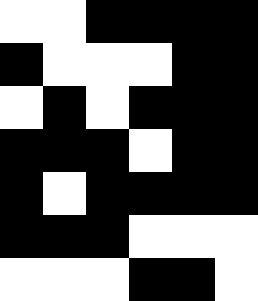[["white", "white", "black", "black", "black", "black"], ["black", "white", "white", "white", "black", "black"], ["white", "black", "white", "black", "black", "black"], ["black", "black", "black", "white", "black", "black"], ["black", "white", "black", "black", "black", "black"], ["black", "black", "black", "white", "white", "white"], ["white", "white", "white", "black", "black", "white"]]